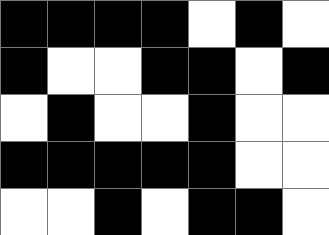[["black", "black", "black", "black", "white", "black", "white"], ["black", "white", "white", "black", "black", "white", "black"], ["white", "black", "white", "white", "black", "white", "white"], ["black", "black", "black", "black", "black", "white", "white"], ["white", "white", "black", "white", "black", "black", "white"]]